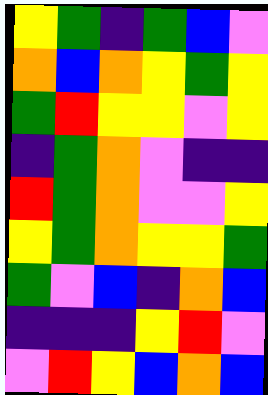[["yellow", "green", "indigo", "green", "blue", "violet"], ["orange", "blue", "orange", "yellow", "green", "yellow"], ["green", "red", "yellow", "yellow", "violet", "yellow"], ["indigo", "green", "orange", "violet", "indigo", "indigo"], ["red", "green", "orange", "violet", "violet", "yellow"], ["yellow", "green", "orange", "yellow", "yellow", "green"], ["green", "violet", "blue", "indigo", "orange", "blue"], ["indigo", "indigo", "indigo", "yellow", "red", "violet"], ["violet", "red", "yellow", "blue", "orange", "blue"]]